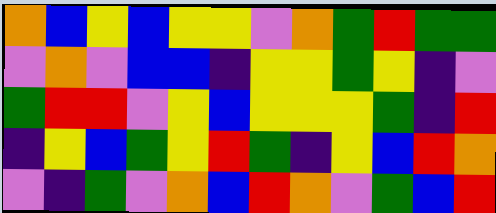[["orange", "blue", "yellow", "blue", "yellow", "yellow", "violet", "orange", "green", "red", "green", "green"], ["violet", "orange", "violet", "blue", "blue", "indigo", "yellow", "yellow", "green", "yellow", "indigo", "violet"], ["green", "red", "red", "violet", "yellow", "blue", "yellow", "yellow", "yellow", "green", "indigo", "red"], ["indigo", "yellow", "blue", "green", "yellow", "red", "green", "indigo", "yellow", "blue", "red", "orange"], ["violet", "indigo", "green", "violet", "orange", "blue", "red", "orange", "violet", "green", "blue", "red"]]